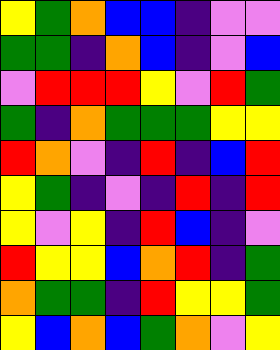[["yellow", "green", "orange", "blue", "blue", "indigo", "violet", "violet"], ["green", "green", "indigo", "orange", "blue", "indigo", "violet", "blue"], ["violet", "red", "red", "red", "yellow", "violet", "red", "green"], ["green", "indigo", "orange", "green", "green", "green", "yellow", "yellow"], ["red", "orange", "violet", "indigo", "red", "indigo", "blue", "red"], ["yellow", "green", "indigo", "violet", "indigo", "red", "indigo", "red"], ["yellow", "violet", "yellow", "indigo", "red", "blue", "indigo", "violet"], ["red", "yellow", "yellow", "blue", "orange", "red", "indigo", "green"], ["orange", "green", "green", "indigo", "red", "yellow", "yellow", "green"], ["yellow", "blue", "orange", "blue", "green", "orange", "violet", "yellow"]]